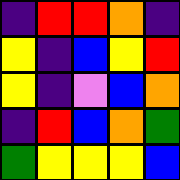[["indigo", "red", "red", "orange", "indigo"], ["yellow", "indigo", "blue", "yellow", "red"], ["yellow", "indigo", "violet", "blue", "orange"], ["indigo", "red", "blue", "orange", "green"], ["green", "yellow", "yellow", "yellow", "blue"]]